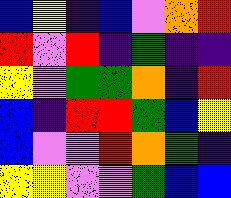[["blue", "yellow", "indigo", "blue", "violet", "orange", "red"], ["red", "violet", "red", "indigo", "green", "indigo", "indigo"], ["yellow", "violet", "green", "green", "orange", "indigo", "red"], ["blue", "indigo", "red", "red", "green", "blue", "yellow"], ["blue", "violet", "violet", "red", "orange", "green", "indigo"], ["yellow", "yellow", "violet", "violet", "green", "blue", "blue"]]